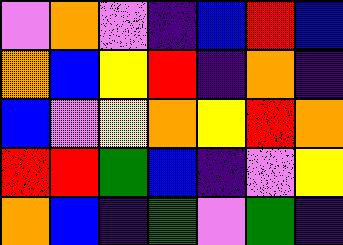[["violet", "orange", "violet", "indigo", "blue", "red", "blue"], ["orange", "blue", "yellow", "red", "indigo", "orange", "indigo"], ["blue", "violet", "yellow", "orange", "yellow", "red", "orange"], ["red", "red", "green", "blue", "indigo", "violet", "yellow"], ["orange", "blue", "indigo", "green", "violet", "green", "indigo"]]